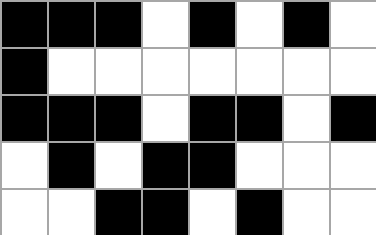[["black", "black", "black", "white", "black", "white", "black", "white"], ["black", "white", "white", "white", "white", "white", "white", "white"], ["black", "black", "black", "white", "black", "black", "white", "black"], ["white", "black", "white", "black", "black", "white", "white", "white"], ["white", "white", "black", "black", "white", "black", "white", "white"]]